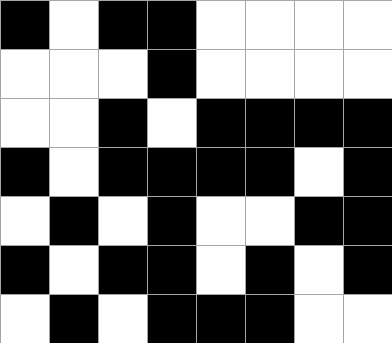[["black", "white", "black", "black", "white", "white", "white", "white"], ["white", "white", "white", "black", "white", "white", "white", "white"], ["white", "white", "black", "white", "black", "black", "black", "black"], ["black", "white", "black", "black", "black", "black", "white", "black"], ["white", "black", "white", "black", "white", "white", "black", "black"], ["black", "white", "black", "black", "white", "black", "white", "black"], ["white", "black", "white", "black", "black", "black", "white", "white"]]